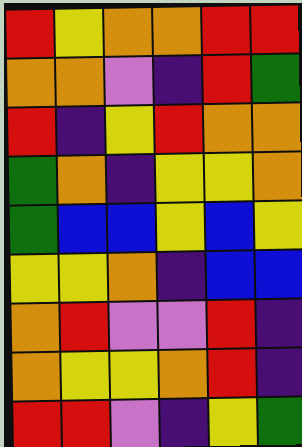[["red", "yellow", "orange", "orange", "red", "red"], ["orange", "orange", "violet", "indigo", "red", "green"], ["red", "indigo", "yellow", "red", "orange", "orange"], ["green", "orange", "indigo", "yellow", "yellow", "orange"], ["green", "blue", "blue", "yellow", "blue", "yellow"], ["yellow", "yellow", "orange", "indigo", "blue", "blue"], ["orange", "red", "violet", "violet", "red", "indigo"], ["orange", "yellow", "yellow", "orange", "red", "indigo"], ["red", "red", "violet", "indigo", "yellow", "green"]]